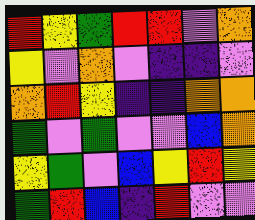[["red", "yellow", "green", "red", "red", "violet", "orange"], ["yellow", "violet", "orange", "violet", "indigo", "indigo", "violet"], ["orange", "red", "yellow", "indigo", "indigo", "orange", "orange"], ["green", "violet", "green", "violet", "violet", "blue", "orange"], ["yellow", "green", "violet", "blue", "yellow", "red", "yellow"], ["green", "red", "blue", "indigo", "red", "violet", "violet"]]